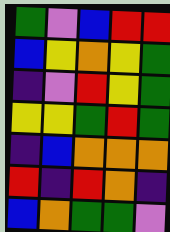[["green", "violet", "blue", "red", "red"], ["blue", "yellow", "orange", "yellow", "green"], ["indigo", "violet", "red", "yellow", "green"], ["yellow", "yellow", "green", "red", "green"], ["indigo", "blue", "orange", "orange", "orange"], ["red", "indigo", "red", "orange", "indigo"], ["blue", "orange", "green", "green", "violet"]]